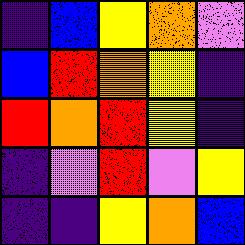[["indigo", "blue", "yellow", "orange", "violet"], ["blue", "red", "orange", "yellow", "indigo"], ["red", "orange", "red", "yellow", "indigo"], ["indigo", "violet", "red", "violet", "yellow"], ["indigo", "indigo", "yellow", "orange", "blue"]]